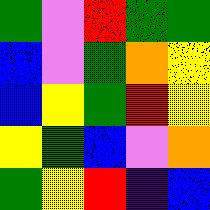[["green", "violet", "red", "green", "green"], ["blue", "violet", "green", "orange", "yellow"], ["blue", "yellow", "green", "red", "yellow"], ["yellow", "green", "blue", "violet", "orange"], ["green", "yellow", "red", "indigo", "blue"]]